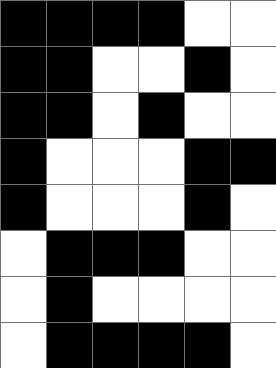[["black", "black", "black", "black", "white", "white"], ["black", "black", "white", "white", "black", "white"], ["black", "black", "white", "black", "white", "white"], ["black", "white", "white", "white", "black", "black"], ["black", "white", "white", "white", "black", "white"], ["white", "black", "black", "black", "white", "white"], ["white", "black", "white", "white", "white", "white"], ["white", "black", "black", "black", "black", "white"]]